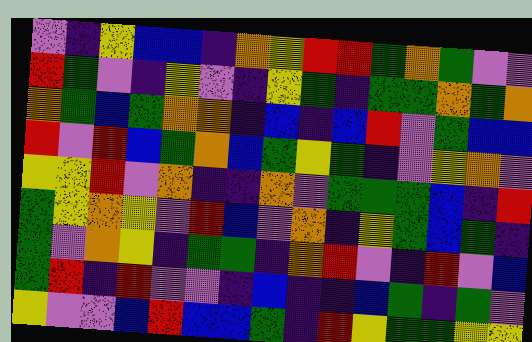[["violet", "indigo", "yellow", "blue", "blue", "indigo", "orange", "yellow", "red", "red", "green", "orange", "green", "violet", "violet"], ["red", "green", "violet", "indigo", "yellow", "violet", "indigo", "yellow", "green", "indigo", "green", "green", "orange", "green", "orange"], ["orange", "green", "blue", "green", "orange", "orange", "indigo", "blue", "indigo", "blue", "red", "violet", "green", "blue", "blue"], ["red", "violet", "red", "blue", "green", "orange", "blue", "green", "yellow", "green", "indigo", "violet", "yellow", "orange", "violet"], ["yellow", "yellow", "red", "violet", "orange", "indigo", "indigo", "orange", "violet", "green", "green", "green", "blue", "indigo", "red"], ["green", "yellow", "orange", "yellow", "violet", "red", "blue", "violet", "orange", "indigo", "yellow", "green", "blue", "green", "indigo"], ["green", "violet", "orange", "yellow", "indigo", "green", "green", "indigo", "orange", "red", "violet", "indigo", "red", "violet", "blue"], ["green", "red", "indigo", "red", "violet", "violet", "indigo", "blue", "indigo", "indigo", "blue", "green", "indigo", "green", "violet"], ["yellow", "violet", "violet", "blue", "red", "blue", "blue", "green", "indigo", "red", "yellow", "green", "green", "yellow", "yellow"]]